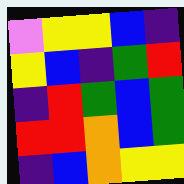[["violet", "yellow", "yellow", "blue", "indigo"], ["yellow", "blue", "indigo", "green", "red"], ["indigo", "red", "green", "blue", "green"], ["red", "red", "orange", "blue", "green"], ["indigo", "blue", "orange", "yellow", "yellow"]]